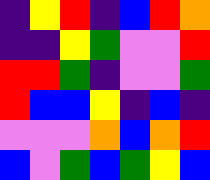[["indigo", "yellow", "red", "indigo", "blue", "red", "orange"], ["indigo", "indigo", "yellow", "green", "violet", "violet", "red"], ["red", "red", "green", "indigo", "violet", "violet", "green"], ["red", "blue", "blue", "yellow", "indigo", "blue", "indigo"], ["violet", "violet", "violet", "orange", "blue", "orange", "red"], ["blue", "violet", "green", "blue", "green", "yellow", "blue"]]